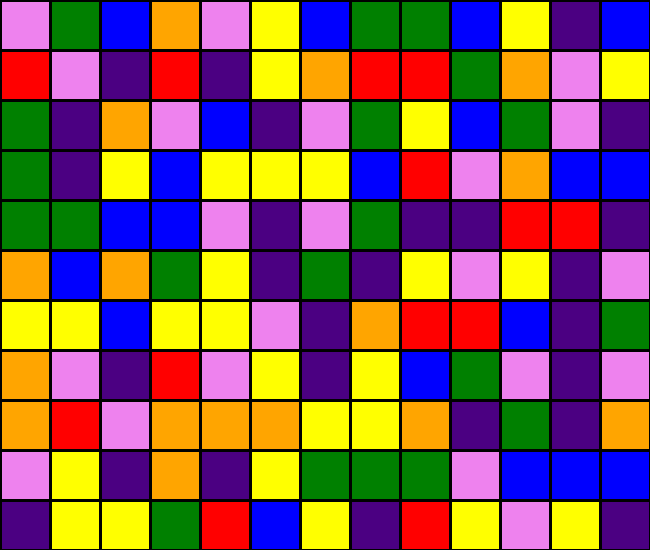[["violet", "green", "blue", "orange", "violet", "yellow", "blue", "green", "green", "blue", "yellow", "indigo", "blue"], ["red", "violet", "indigo", "red", "indigo", "yellow", "orange", "red", "red", "green", "orange", "violet", "yellow"], ["green", "indigo", "orange", "violet", "blue", "indigo", "violet", "green", "yellow", "blue", "green", "violet", "indigo"], ["green", "indigo", "yellow", "blue", "yellow", "yellow", "yellow", "blue", "red", "violet", "orange", "blue", "blue"], ["green", "green", "blue", "blue", "violet", "indigo", "violet", "green", "indigo", "indigo", "red", "red", "indigo"], ["orange", "blue", "orange", "green", "yellow", "indigo", "green", "indigo", "yellow", "violet", "yellow", "indigo", "violet"], ["yellow", "yellow", "blue", "yellow", "yellow", "violet", "indigo", "orange", "red", "red", "blue", "indigo", "green"], ["orange", "violet", "indigo", "red", "violet", "yellow", "indigo", "yellow", "blue", "green", "violet", "indigo", "violet"], ["orange", "red", "violet", "orange", "orange", "orange", "yellow", "yellow", "orange", "indigo", "green", "indigo", "orange"], ["violet", "yellow", "indigo", "orange", "indigo", "yellow", "green", "green", "green", "violet", "blue", "blue", "blue"], ["indigo", "yellow", "yellow", "green", "red", "blue", "yellow", "indigo", "red", "yellow", "violet", "yellow", "indigo"]]